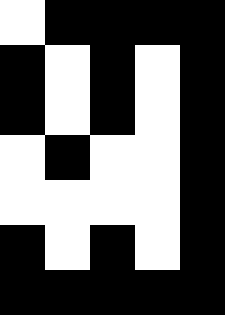[["white", "black", "black", "black", "black"], ["black", "white", "black", "white", "black"], ["black", "white", "black", "white", "black"], ["white", "black", "white", "white", "black"], ["white", "white", "white", "white", "black"], ["black", "white", "black", "white", "black"], ["black", "black", "black", "black", "black"]]